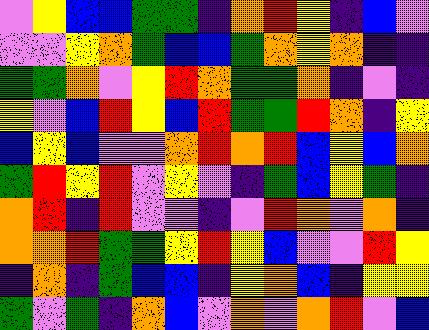[["violet", "yellow", "blue", "blue", "green", "green", "indigo", "orange", "red", "yellow", "indigo", "blue", "violet"], ["violet", "violet", "yellow", "orange", "green", "blue", "blue", "green", "orange", "yellow", "orange", "indigo", "indigo"], ["green", "green", "orange", "violet", "yellow", "red", "orange", "green", "green", "orange", "indigo", "violet", "indigo"], ["yellow", "violet", "blue", "red", "yellow", "blue", "red", "green", "green", "red", "orange", "indigo", "yellow"], ["blue", "yellow", "blue", "violet", "violet", "orange", "red", "orange", "red", "blue", "yellow", "blue", "orange"], ["green", "red", "yellow", "red", "violet", "yellow", "violet", "indigo", "green", "blue", "yellow", "green", "indigo"], ["orange", "red", "indigo", "red", "violet", "violet", "indigo", "violet", "red", "orange", "violet", "orange", "indigo"], ["orange", "orange", "red", "green", "green", "yellow", "red", "yellow", "blue", "violet", "violet", "red", "yellow"], ["indigo", "orange", "indigo", "green", "blue", "blue", "indigo", "yellow", "orange", "blue", "indigo", "yellow", "yellow"], ["green", "violet", "green", "indigo", "orange", "blue", "violet", "orange", "violet", "orange", "red", "violet", "blue"]]